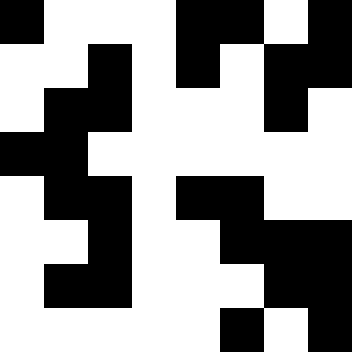[["black", "white", "white", "white", "black", "black", "white", "black"], ["white", "white", "black", "white", "black", "white", "black", "black"], ["white", "black", "black", "white", "white", "white", "black", "white"], ["black", "black", "white", "white", "white", "white", "white", "white"], ["white", "black", "black", "white", "black", "black", "white", "white"], ["white", "white", "black", "white", "white", "black", "black", "black"], ["white", "black", "black", "white", "white", "white", "black", "black"], ["white", "white", "white", "white", "white", "black", "white", "black"]]